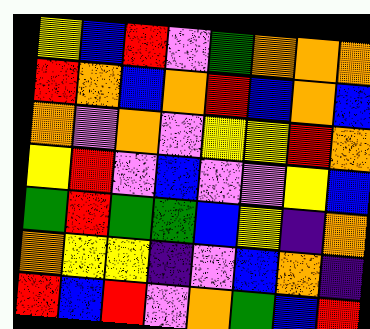[["yellow", "blue", "red", "violet", "green", "orange", "orange", "orange"], ["red", "orange", "blue", "orange", "red", "blue", "orange", "blue"], ["orange", "violet", "orange", "violet", "yellow", "yellow", "red", "orange"], ["yellow", "red", "violet", "blue", "violet", "violet", "yellow", "blue"], ["green", "red", "green", "green", "blue", "yellow", "indigo", "orange"], ["orange", "yellow", "yellow", "indigo", "violet", "blue", "orange", "indigo"], ["red", "blue", "red", "violet", "orange", "green", "blue", "red"]]